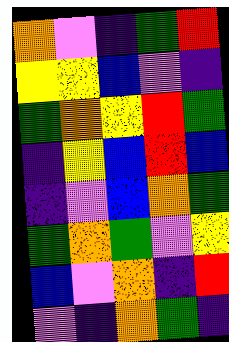[["orange", "violet", "indigo", "green", "red"], ["yellow", "yellow", "blue", "violet", "indigo"], ["green", "orange", "yellow", "red", "green"], ["indigo", "yellow", "blue", "red", "blue"], ["indigo", "violet", "blue", "orange", "green"], ["green", "orange", "green", "violet", "yellow"], ["blue", "violet", "orange", "indigo", "red"], ["violet", "indigo", "orange", "green", "indigo"]]